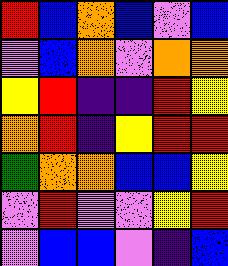[["red", "blue", "orange", "blue", "violet", "blue"], ["violet", "blue", "orange", "violet", "orange", "orange"], ["yellow", "red", "indigo", "indigo", "red", "yellow"], ["orange", "red", "indigo", "yellow", "red", "red"], ["green", "orange", "orange", "blue", "blue", "yellow"], ["violet", "red", "violet", "violet", "yellow", "red"], ["violet", "blue", "blue", "violet", "indigo", "blue"]]